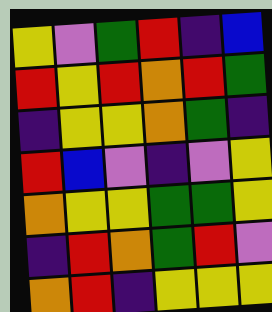[["yellow", "violet", "green", "red", "indigo", "blue"], ["red", "yellow", "red", "orange", "red", "green"], ["indigo", "yellow", "yellow", "orange", "green", "indigo"], ["red", "blue", "violet", "indigo", "violet", "yellow"], ["orange", "yellow", "yellow", "green", "green", "yellow"], ["indigo", "red", "orange", "green", "red", "violet"], ["orange", "red", "indigo", "yellow", "yellow", "yellow"]]